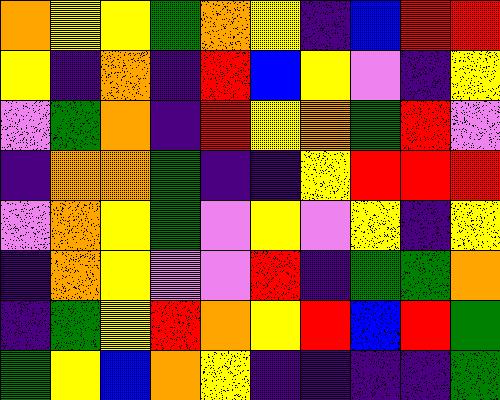[["orange", "yellow", "yellow", "green", "orange", "yellow", "indigo", "blue", "red", "red"], ["yellow", "indigo", "orange", "indigo", "red", "blue", "yellow", "violet", "indigo", "yellow"], ["violet", "green", "orange", "indigo", "red", "yellow", "orange", "green", "red", "violet"], ["indigo", "orange", "orange", "green", "indigo", "indigo", "yellow", "red", "red", "red"], ["violet", "orange", "yellow", "green", "violet", "yellow", "violet", "yellow", "indigo", "yellow"], ["indigo", "orange", "yellow", "violet", "violet", "red", "indigo", "green", "green", "orange"], ["indigo", "green", "yellow", "red", "orange", "yellow", "red", "blue", "red", "green"], ["green", "yellow", "blue", "orange", "yellow", "indigo", "indigo", "indigo", "indigo", "green"]]